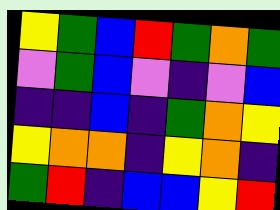[["yellow", "green", "blue", "red", "green", "orange", "green"], ["violet", "green", "blue", "violet", "indigo", "violet", "blue"], ["indigo", "indigo", "blue", "indigo", "green", "orange", "yellow"], ["yellow", "orange", "orange", "indigo", "yellow", "orange", "indigo"], ["green", "red", "indigo", "blue", "blue", "yellow", "red"]]